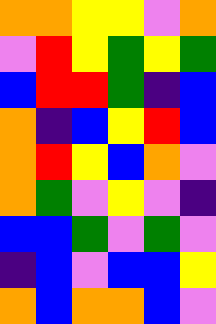[["orange", "orange", "yellow", "yellow", "violet", "orange"], ["violet", "red", "yellow", "green", "yellow", "green"], ["blue", "red", "red", "green", "indigo", "blue"], ["orange", "indigo", "blue", "yellow", "red", "blue"], ["orange", "red", "yellow", "blue", "orange", "violet"], ["orange", "green", "violet", "yellow", "violet", "indigo"], ["blue", "blue", "green", "violet", "green", "violet"], ["indigo", "blue", "violet", "blue", "blue", "yellow"], ["orange", "blue", "orange", "orange", "blue", "violet"]]